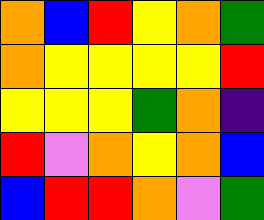[["orange", "blue", "red", "yellow", "orange", "green"], ["orange", "yellow", "yellow", "yellow", "yellow", "red"], ["yellow", "yellow", "yellow", "green", "orange", "indigo"], ["red", "violet", "orange", "yellow", "orange", "blue"], ["blue", "red", "red", "orange", "violet", "green"]]